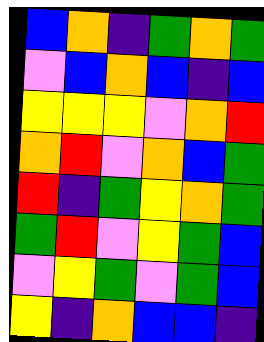[["blue", "orange", "indigo", "green", "orange", "green"], ["violet", "blue", "orange", "blue", "indigo", "blue"], ["yellow", "yellow", "yellow", "violet", "orange", "red"], ["orange", "red", "violet", "orange", "blue", "green"], ["red", "indigo", "green", "yellow", "orange", "green"], ["green", "red", "violet", "yellow", "green", "blue"], ["violet", "yellow", "green", "violet", "green", "blue"], ["yellow", "indigo", "orange", "blue", "blue", "indigo"]]